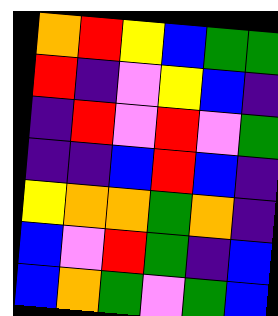[["orange", "red", "yellow", "blue", "green", "green"], ["red", "indigo", "violet", "yellow", "blue", "indigo"], ["indigo", "red", "violet", "red", "violet", "green"], ["indigo", "indigo", "blue", "red", "blue", "indigo"], ["yellow", "orange", "orange", "green", "orange", "indigo"], ["blue", "violet", "red", "green", "indigo", "blue"], ["blue", "orange", "green", "violet", "green", "blue"]]